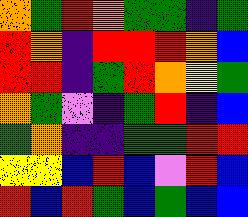[["orange", "green", "red", "orange", "green", "green", "indigo", "green"], ["red", "orange", "indigo", "red", "red", "red", "orange", "blue"], ["red", "red", "indigo", "green", "red", "orange", "yellow", "green"], ["orange", "green", "violet", "indigo", "green", "red", "indigo", "blue"], ["green", "orange", "indigo", "indigo", "green", "green", "red", "red"], ["yellow", "yellow", "blue", "red", "blue", "violet", "red", "blue"], ["red", "blue", "red", "green", "blue", "green", "blue", "blue"]]